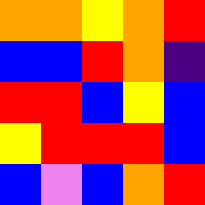[["orange", "orange", "yellow", "orange", "red"], ["blue", "blue", "red", "orange", "indigo"], ["red", "red", "blue", "yellow", "blue"], ["yellow", "red", "red", "red", "blue"], ["blue", "violet", "blue", "orange", "red"]]